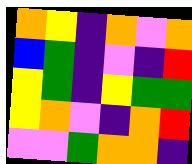[["orange", "yellow", "indigo", "orange", "violet", "orange"], ["blue", "green", "indigo", "violet", "indigo", "red"], ["yellow", "green", "indigo", "yellow", "green", "green"], ["yellow", "orange", "violet", "indigo", "orange", "red"], ["violet", "violet", "green", "orange", "orange", "indigo"]]